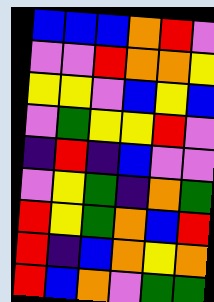[["blue", "blue", "blue", "orange", "red", "violet"], ["violet", "violet", "red", "orange", "orange", "yellow"], ["yellow", "yellow", "violet", "blue", "yellow", "blue"], ["violet", "green", "yellow", "yellow", "red", "violet"], ["indigo", "red", "indigo", "blue", "violet", "violet"], ["violet", "yellow", "green", "indigo", "orange", "green"], ["red", "yellow", "green", "orange", "blue", "red"], ["red", "indigo", "blue", "orange", "yellow", "orange"], ["red", "blue", "orange", "violet", "green", "green"]]